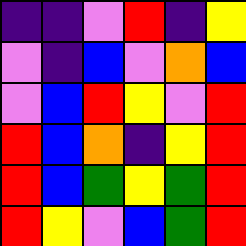[["indigo", "indigo", "violet", "red", "indigo", "yellow"], ["violet", "indigo", "blue", "violet", "orange", "blue"], ["violet", "blue", "red", "yellow", "violet", "red"], ["red", "blue", "orange", "indigo", "yellow", "red"], ["red", "blue", "green", "yellow", "green", "red"], ["red", "yellow", "violet", "blue", "green", "red"]]